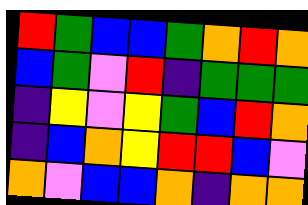[["red", "green", "blue", "blue", "green", "orange", "red", "orange"], ["blue", "green", "violet", "red", "indigo", "green", "green", "green"], ["indigo", "yellow", "violet", "yellow", "green", "blue", "red", "orange"], ["indigo", "blue", "orange", "yellow", "red", "red", "blue", "violet"], ["orange", "violet", "blue", "blue", "orange", "indigo", "orange", "orange"]]